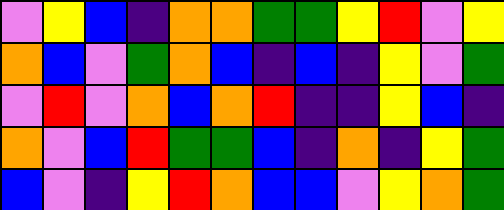[["violet", "yellow", "blue", "indigo", "orange", "orange", "green", "green", "yellow", "red", "violet", "yellow"], ["orange", "blue", "violet", "green", "orange", "blue", "indigo", "blue", "indigo", "yellow", "violet", "green"], ["violet", "red", "violet", "orange", "blue", "orange", "red", "indigo", "indigo", "yellow", "blue", "indigo"], ["orange", "violet", "blue", "red", "green", "green", "blue", "indigo", "orange", "indigo", "yellow", "green"], ["blue", "violet", "indigo", "yellow", "red", "orange", "blue", "blue", "violet", "yellow", "orange", "green"]]